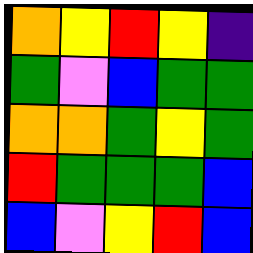[["orange", "yellow", "red", "yellow", "indigo"], ["green", "violet", "blue", "green", "green"], ["orange", "orange", "green", "yellow", "green"], ["red", "green", "green", "green", "blue"], ["blue", "violet", "yellow", "red", "blue"]]